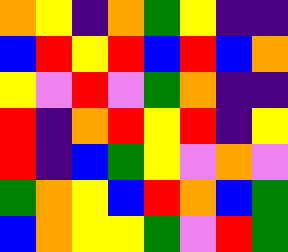[["orange", "yellow", "indigo", "orange", "green", "yellow", "indigo", "indigo"], ["blue", "red", "yellow", "red", "blue", "red", "blue", "orange"], ["yellow", "violet", "red", "violet", "green", "orange", "indigo", "indigo"], ["red", "indigo", "orange", "red", "yellow", "red", "indigo", "yellow"], ["red", "indigo", "blue", "green", "yellow", "violet", "orange", "violet"], ["green", "orange", "yellow", "blue", "red", "orange", "blue", "green"], ["blue", "orange", "yellow", "yellow", "green", "violet", "red", "green"]]